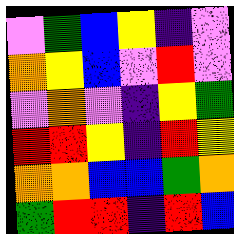[["violet", "green", "blue", "yellow", "indigo", "violet"], ["orange", "yellow", "blue", "violet", "red", "violet"], ["violet", "orange", "violet", "indigo", "yellow", "green"], ["red", "red", "yellow", "indigo", "red", "yellow"], ["orange", "orange", "blue", "blue", "green", "orange"], ["green", "red", "red", "indigo", "red", "blue"]]